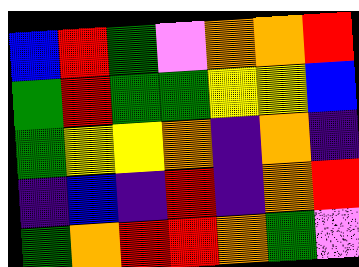[["blue", "red", "green", "violet", "orange", "orange", "red"], ["green", "red", "green", "green", "yellow", "yellow", "blue"], ["green", "yellow", "yellow", "orange", "indigo", "orange", "indigo"], ["indigo", "blue", "indigo", "red", "indigo", "orange", "red"], ["green", "orange", "red", "red", "orange", "green", "violet"]]